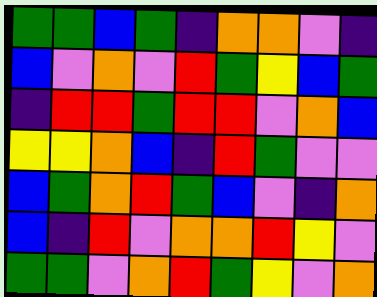[["green", "green", "blue", "green", "indigo", "orange", "orange", "violet", "indigo"], ["blue", "violet", "orange", "violet", "red", "green", "yellow", "blue", "green"], ["indigo", "red", "red", "green", "red", "red", "violet", "orange", "blue"], ["yellow", "yellow", "orange", "blue", "indigo", "red", "green", "violet", "violet"], ["blue", "green", "orange", "red", "green", "blue", "violet", "indigo", "orange"], ["blue", "indigo", "red", "violet", "orange", "orange", "red", "yellow", "violet"], ["green", "green", "violet", "orange", "red", "green", "yellow", "violet", "orange"]]